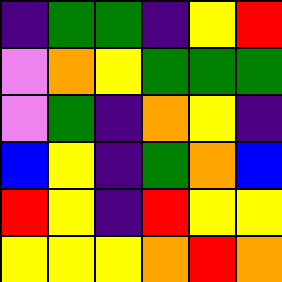[["indigo", "green", "green", "indigo", "yellow", "red"], ["violet", "orange", "yellow", "green", "green", "green"], ["violet", "green", "indigo", "orange", "yellow", "indigo"], ["blue", "yellow", "indigo", "green", "orange", "blue"], ["red", "yellow", "indigo", "red", "yellow", "yellow"], ["yellow", "yellow", "yellow", "orange", "red", "orange"]]